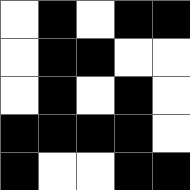[["white", "black", "white", "black", "black"], ["white", "black", "black", "white", "white"], ["white", "black", "white", "black", "white"], ["black", "black", "black", "black", "white"], ["black", "white", "white", "black", "black"]]